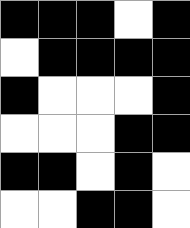[["black", "black", "black", "white", "black"], ["white", "black", "black", "black", "black"], ["black", "white", "white", "white", "black"], ["white", "white", "white", "black", "black"], ["black", "black", "white", "black", "white"], ["white", "white", "black", "black", "white"]]